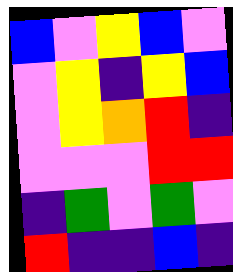[["blue", "violet", "yellow", "blue", "violet"], ["violet", "yellow", "indigo", "yellow", "blue"], ["violet", "yellow", "orange", "red", "indigo"], ["violet", "violet", "violet", "red", "red"], ["indigo", "green", "violet", "green", "violet"], ["red", "indigo", "indigo", "blue", "indigo"]]